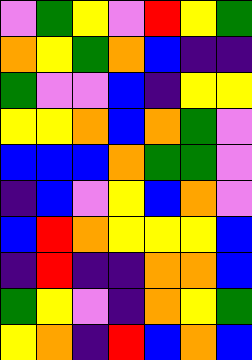[["violet", "green", "yellow", "violet", "red", "yellow", "green"], ["orange", "yellow", "green", "orange", "blue", "indigo", "indigo"], ["green", "violet", "violet", "blue", "indigo", "yellow", "yellow"], ["yellow", "yellow", "orange", "blue", "orange", "green", "violet"], ["blue", "blue", "blue", "orange", "green", "green", "violet"], ["indigo", "blue", "violet", "yellow", "blue", "orange", "violet"], ["blue", "red", "orange", "yellow", "yellow", "yellow", "blue"], ["indigo", "red", "indigo", "indigo", "orange", "orange", "blue"], ["green", "yellow", "violet", "indigo", "orange", "yellow", "green"], ["yellow", "orange", "indigo", "red", "blue", "orange", "blue"]]